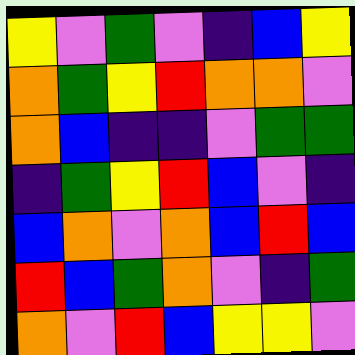[["yellow", "violet", "green", "violet", "indigo", "blue", "yellow"], ["orange", "green", "yellow", "red", "orange", "orange", "violet"], ["orange", "blue", "indigo", "indigo", "violet", "green", "green"], ["indigo", "green", "yellow", "red", "blue", "violet", "indigo"], ["blue", "orange", "violet", "orange", "blue", "red", "blue"], ["red", "blue", "green", "orange", "violet", "indigo", "green"], ["orange", "violet", "red", "blue", "yellow", "yellow", "violet"]]